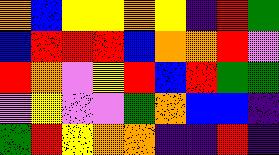[["orange", "blue", "yellow", "yellow", "orange", "yellow", "indigo", "red", "green"], ["blue", "red", "red", "red", "blue", "orange", "orange", "red", "violet"], ["red", "orange", "violet", "yellow", "red", "blue", "red", "green", "green"], ["violet", "yellow", "violet", "violet", "green", "orange", "blue", "blue", "indigo"], ["green", "red", "yellow", "orange", "orange", "indigo", "indigo", "red", "indigo"]]